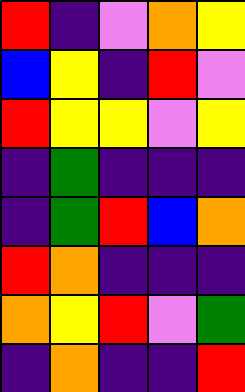[["red", "indigo", "violet", "orange", "yellow"], ["blue", "yellow", "indigo", "red", "violet"], ["red", "yellow", "yellow", "violet", "yellow"], ["indigo", "green", "indigo", "indigo", "indigo"], ["indigo", "green", "red", "blue", "orange"], ["red", "orange", "indigo", "indigo", "indigo"], ["orange", "yellow", "red", "violet", "green"], ["indigo", "orange", "indigo", "indigo", "red"]]